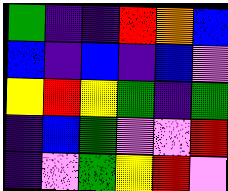[["green", "indigo", "indigo", "red", "orange", "blue"], ["blue", "indigo", "blue", "indigo", "blue", "violet"], ["yellow", "red", "yellow", "green", "indigo", "green"], ["indigo", "blue", "green", "violet", "violet", "red"], ["indigo", "violet", "green", "yellow", "red", "violet"]]